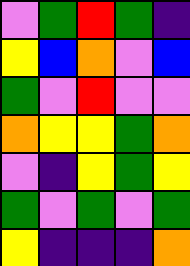[["violet", "green", "red", "green", "indigo"], ["yellow", "blue", "orange", "violet", "blue"], ["green", "violet", "red", "violet", "violet"], ["orange", "yellow", "yellow", "green", "orange"], ["violet", "indigo", "yellow", "green", "yellow"], ["green", "violet", "green", "violet", "green"], ["yellow", "indigo", "indigo", "indigo", "orange"]]